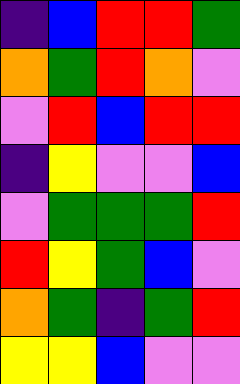[["indigo", "blue", "red", "red", "green"], ["orange", "green", "red", "orange", "violet"], ["violet", "red", "blue", "red", "red"], ["indigo", "yellow", "violet", "violet", "blue"], ["violet", "green", "green", "green", "red"], ["red", "yellow", "green", "blue", "violet"], ["orange", "green", "indigo", "green", "red"], ["yellow", "yellow", "blue", "violet", "violet"]]